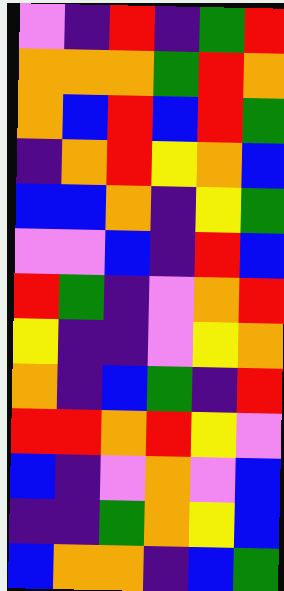[["violet", "indigo", "red", "indigo", "green", "red"], ["orange", "orange", "orange", "green", "red", "orange"], ["orange", "blue", "red", "blue", "red", "green"], ["indigo", "orange", "red", "yellow", "orange", "blue"], ["blue", "blue", "orange", "indigo", "yellow", "green"], ["violet", "violet", "blue", "indigo", "red", "blue"], ["red", "green", "indigo", "violet", "orange", "red"], ["yellow", "indigo", "indigo", "violet", "yellow", "orange"], ["orange", "indigo", "blue", "green", "indigo", "red"], ["red", "red", "orange", "red", "yellow", "violet"], ["blue", "indigo", "violet", "orange", "violet", "blue"], ["indigo", "indigo", "green", "orange", "yellow", "blue"], ["blue", "orange", "orange", "indigo", "blue", "green"]]